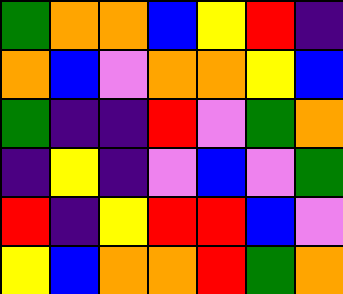[["green", "orange", "orange", "blue", "yellow", "red", "indigo"], ["orange", "blue", "violet", "orange", "orange", "yellow", "blue"], ["green", "indigo", "indigo", "red", "violet", "green", "orange"], ["indigo", "yellow", "indigo", "violet", "blue", "violet", "green"], ["red", "indigo", "yellow", "red", "red", "blue", "violet"], ["yellow", "blue", "orange", "orange", "red", "green", "orange"]]